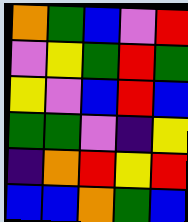[["orange", "green", "blue", "violet", "red"], ["violet", "yellow", "green", "red", "green"], ["yellow", "violet", "blue", "red", "blue"], ["green", "green", "violet", "indigo", "yellow"], ["indigo", "orange", "red", "yellow", "red"], ["blue", "blue", "orange", "green", "blue"]]